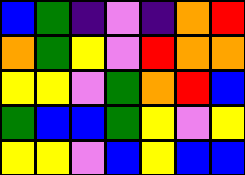[["blue", "green", "indigo", "violet", "indigo", "orange", "red"], ["orange", "green", "yellow", "violet", "red", "orange", "orange"], ["yellow", "yellow", "violet", "green", "orange", "red", "blue"], ["green", "blue", "blue", "green", "yellow", "violet", "yellow"], ["yellow", "yellow", "violet", "blue", "yellow", "blue", "blue"]]